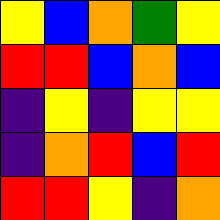[["yellow", "blue", "orange", "green", "yellow"], ["red", "red", "blue", "orange", "blue"], ["indigo", "yellow", "indigo", "yellow", "yellow"], ["indigo", "orange", "red", "blue", "red"], ["red", "red", "yellow", "indigo", "orange"]]